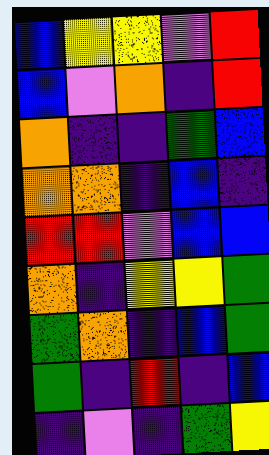[["blue", "yellow", "yellow", "violet", "red"], ["blue", "violet", "orange", "indigo", "red"], ["orange", "indigo", "indigo", "green", "blue"], ["orange", "orange", "indigo", "blue", "indigo"], ["red", "red", "violet", "blue", "blue"], ["orange", "indigo", "yellow", "yellow", "green"], ["green", "orange", "indigo", "blue", "green"], ["green", "indigo", "red", "indigo", "blue"], ["indigo", "violet", "indigo", "green", "yellow"]]